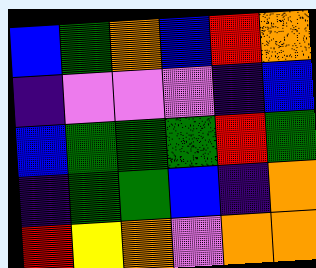[["blue", "green", "orange", "blue", "red", "orange"], ["indigo", "violet", "violet", "violet", "indigo", "blue"], ["blue", "green", "green", "green", "red", "green"], ["indigo", "green", "green", "blue", "indigo", "orange"], ["red", "yellow", "orange", "violet", "orange", "orange"]]